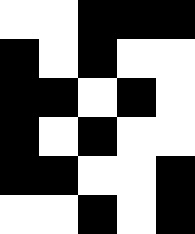[["white", "white", "black", "black", "black"], ["black", "white", "black", "white", "white"], ["black", "black", "white", "black", "white"], ["black", "white", "black", "white", "white"], ["black", "black", "white", "white", "black"], ["white", "white", "black", "white", "black"]]